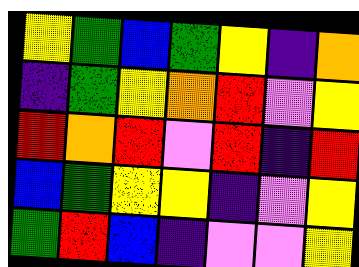[["yellow", "green", "blue", "green", "yellow", "indigo", "orange"], ["indigo", "green", "yellow", "orange", "red", "violet", "yellow"], ["red", "orange", "red", "violet", "red", "indigo", "red"], ["blue", "green", "yellow", "yellow", "indigo", "violet", "yellow"], ["green", "red", "blue", "indigo", "violet", "violet", "yellow"]]